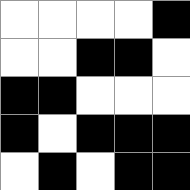[["white", "white", "white", "white", "black"], ["white", "white", "black", "black", "white"], ["black", "black", "white", "white", "white"], ["black", "white", "black", "black", "black"], ["white", "black", "white", "black", "black"]]